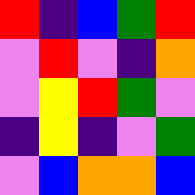[["red", "indigo", "blue", "green", "red"], ["violet", "red", "violet", "indigo", "orange"], ["violet", "yellow", "red", "green", "violet"], ["indigo", "yellow", "indigo", "violet", "green"], ["violet", "blue", "orange", "orange", "blue"]]